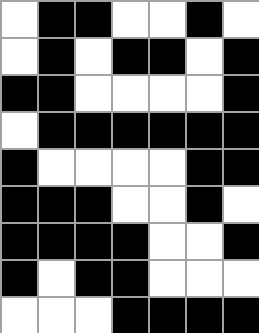[["white", "black", "black", "white", "white", "black", "white"], ["white", "black", "white", "black", "black", "white", "black"], ["black", "black", "white", "white", "white", "white", "black"], ["white", "black", "black", "black", "black", "black", "black"], ["black", "white", "white", "white", "white", "black", "black"], ["black", "black", "black", "white", "white", "black", "white"], ["black", "black", "black", "black", "white", "white", "black"], ["black", "white", "black", "black", "white", "white", "white"], ["white", "white", "white", "black", "black", "black", "black"]]